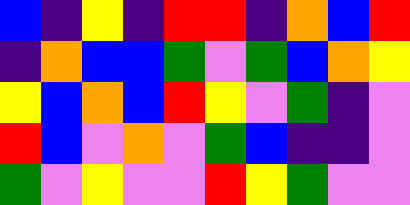[["blue", "indigo", "yellow", "indigo", "red", "red", "indigo", "orange", "blue", "red"], ["indigo", "orange", "blue", "blue", "green", "violet", "green", "blue", "orange", "yellow"], ["yellow", "blue", "orange", "blue", "red", "yellow", "violet", "green", "indigo", "violet"], ["red", "blue", "violet", "orange", "violet", "green", "blue", "indigo", "indigo", "violet"], ["green", "violet", "yellow", "violet", "violet", "red", "yellow", "green", "violet", "violet"]]